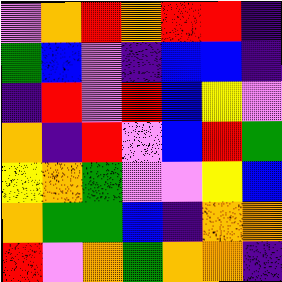[["violet", "orange", "red", "orange", "red", "red", "indigo"], ["green", "blue", "violet", "indigo", "blue", "blue", "indigo"], ["indigo", "red", "violet", "red", "blue", "yellow", "violet"], ["orange", "indigo", "red", "violet", "blue", "red", "green"], ["yellow", "orange", "green", "violet", "violet", "yellow", "blue"], ["orange", "green", "green", "blue", "indigo", "orange", "orange"], ["red", "violet", "orange", "green", "orange", "orange", "indigo"]]